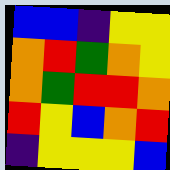[["blue", "blue", "indigo", "yellow", "yellow"], ["orange", "red", "green", "orange", "yellow"], ["orange", "green", "red", "red", "orange"], ["red", "yellow", "blue", "orange", "red"], ["indigo", "yellow", "yellow", "yellow", "blue"]]